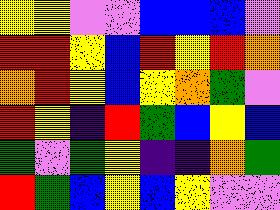[["yellow", "yellow", "violet", "violet", "blue", "blue", "blue", "violet"], ["red", "red", "yellow", "blue", "red", "yellow", "red", "orange"], ["orange", "red", "yellow", "blue", "yellow", "orange", "green", "violet"], ["red", "yellow", "indigo", "red", "green", "blue", "yellow", "blue"], ["green", "violet", "green", "yellow", "indigo", "indigo", "orange", "green"], ["red", "green", "blue", "yellow", "blue", "yellow", "violet", "violet"]]